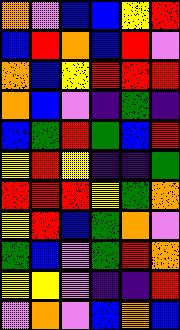[["orange", "violet", "blue", "blue", "yellow", "red"], ["blue", "red", "orange", "blue", "red", "violet"], ["orange", "blue", "yellow", "red", "red", "red"], ["orange", "blue", "violet", "indigo", "green", "indigo"], ["blue", "green", "red", "green", "blue", "red"], ["yellow", "red", "yellow", "indigo", "indigo", "green"], ["red", "red", "red", "yellow", "green", "orange"], ["yellow", "red", "blue", "green", "orange", "violet"], ["green", "blue", "violet", "green", "red", "orange"], ["yellow", "yellow", "violet", "indigo", "indigo", "red"], ["violet", "orange", "violet", "blue", "orange", "blue"]]